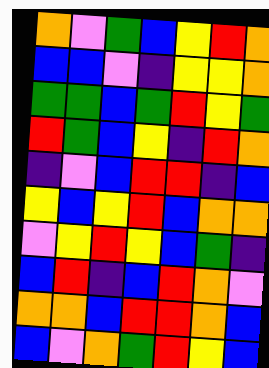[["orange", "violet", "green", "blue", "yellow", "red", "orange"], ["blue", "blue", "violet", "indigo", "yellow", "yellow", "orange"], ["green", "green", "blue", "green", "red", "yellow", "green"], ["red", "green", "blue", "yellow", "indigo", "red", "orange"], ["indigo", "violet", "blue", "red", "red", "indigo", "blue"], ["yellow", "blue", "yellow", "red", "blue", "orange", "orange"], ["violet", "yellow", "red", "yellow", "blue", "green", "indigo"], ["blue", "red", "indigo", "blue", "red", "orange", "violet"], ["orange", "orange", "blue", "red", "red", "orange", "blue"], ["blue", "violet", "orange", "green", "red", "yellow", "blue"]]